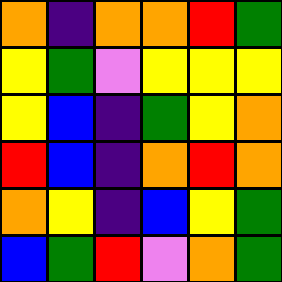[["orange", "indigo", "orange", "orange", "red", "green"], ["yellow", "green", "violet", "yellow", "yellow", "yellow"], ["yellow", "blue", "indigo", "green", "yellow", "orange"], ["red", "blue", "indigo", "orange", "red", "orange"], ["orange", "yellow", "indigo", "blue", "yellow", "green"], ["blue", "green", "red", "violet", "orange", "green"]]